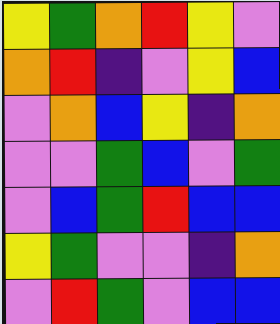[["yellow", "green", "orange", "red", "yellow", "violet"], ["orange", "red", "indigo", "violet", "yellow", "blue"], ["violet", "orange", "blue", "yellow", "indigo", "orange"], ["violet", "violet", "green", "blue", "violet", "green"], ["violet", "blue", "green", "red", "blue", "blue"], ["yellow", "green", "violet", "violet", "indigo", "orange"], ["violet", "red", "green", "violet", "blue", "blue"]]